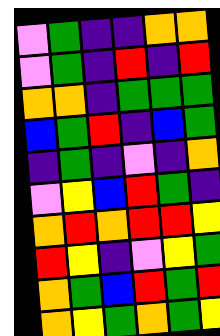[["violet", "green", "indigo", "indigo", "orange", "orange"], ["violet", "green", "indigo", "red", "indigo", "red"], ["orange", "orange", "indigo", "green", "green", "green"], ["blue", "green", "red", "indigo", "blue", "green"], ["indigo", "green", "indigo", "violet", "indigo", "orange"], ["violet", "yellow", "blue", "red", "green", "indigo"], ["orange", "red", "orange", "red", "red", "yellow"], ["red", "yellow", "indigo", "violet", "yellow", "green"], ["orange", "green", "blue", "red", "green", "red"], ["orange", "yellow", "green", "orange", "green", "yellow"]]